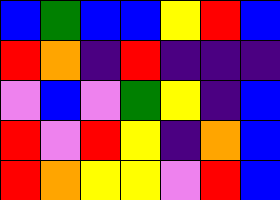[["blue", "green", "blue", "blue", "yellow", "red", "blue"], ["red", "orange", "indigo", "red", "indigo", "indigo", "indigo"], ["violet", "blue", "violet", "green", "yellow", "indigo", "blue"], ["red", "violet", "red", "yellow", "indigo", "orange", "blue"], ["red", "orange", "yellow", "yellow", "violet", "red", "blue"]]